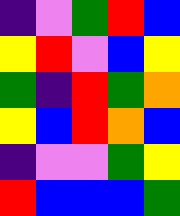[["indigo", "violet", "green", "red", "blue"], ["yellow", "red", "violet", "blue", "yellow"], ["green", "indigo", "red", "green", "orange"], ["yellow", "blue", "red", "orange", "blue"], ["indigo", "violet", "violet", "green", "yellow"], ["red", "blue", "blue", "blue", "green"]]